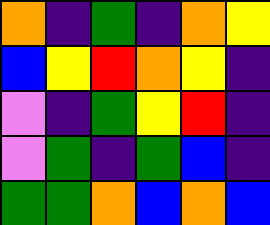[["orange", "indigo", "green", "indigo", "orange", "yellow"], ["blue", "yellow", "red", "orange", "yellow", "indigo"], ["violet", "indigo", "green", "yellow", "red", "indigo"], ["violet", "green", "indigo", "green", "blue", "indigo"], ["green", "green", "orange", "blue", "orange", "blue"]]